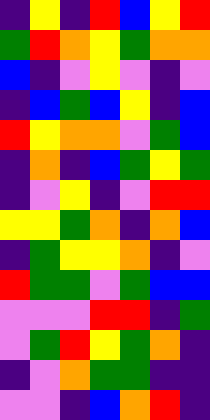[["indigo", "yellow", "indigo", "red", "blue", "yellow", "red"], ["green", "red", "orange", "yellow", "green", "orange", "orange"], ["blue", "indigo", "violet", "yellow", "violet", "indigo", "violet"], ["indigo", "blue", "green", "blue", "yellow", "indigo", "blue"], ["red", "yellow", "orange", "orange", "violet", "green", "blue"], ["indigo", "orange", "indigo", "blue", "green", "yellow", "green"], ["indigo", "violet", "yellow", "indigo", "violet", "red", "red"], ["yellow", "yellow", "green", "orange", "indigo", "orange", "blue"], ["indigo", "green", "yellow", "yellow", "orange", "indigo", "violet"], ["red", "green", "green", "violet", "green", "blue", "blue"], ["violet", "violet", "violet", "red", "red", "indigo", "green"], ["violet", "green", "red", "yellow", "green", "orange", "indigo"], ["indigo", "violet", "orange", "green", "green", "indigo", "indigo"], ["violet", "violet", "indigo", "blue", "orange", "red", "indigo"]]